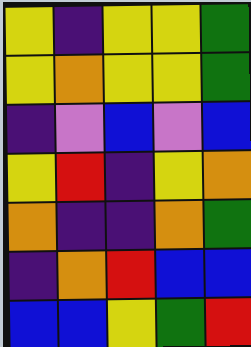[["yellow", "indigo", "yellow", "yellow", "green"], ["yellow", "orange", "yellow", "yellow", "green"], ["indigo", "violet", "blue", "violet", "blue"], ["yellow", "red", "indigo", "yellow", "orange"], ["orange", "indigo", "indigo", "orange", "green"], ["indigo", "orange", "red", "blue", "blue"], ["blue", "blue", "yellow", "green", "red"]]